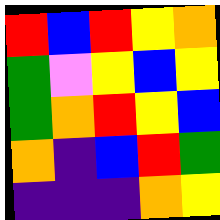[["red", "blue", "red", "yellow", "orange"], ["green", "violet", "yellow", "blue", "yellow"], ["green", "orange", "red", "yellow", "blue"], ["orange", "indigo", "blue", "red", "green"], ["indigo", "indigo", "indigo", "orange", "yellow"]]